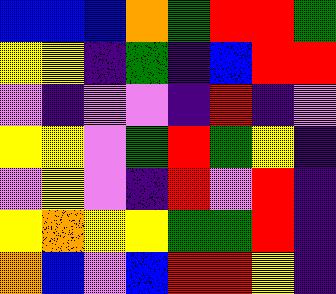[["blue", "blue", "blue", "orange", "green", "red", "red", "green"], ["yellow", "yellow", "indigo", "green", "indigo", "blue", "red", "red"], ["violet", "indigo", "violet", "violet", "indigo", "red", "indigo", "violet"], ["yellow", "yellow", "violet", "green", "red", "green", "yellow", "indigo"], ["violet", "yellow", "violet", "indigo", "red", "violet", "red", "indigo"], ["yellow", "orange", "yellow", "yellow", "green", "green", "red", "indigo"], ["orange", "blue", "violet", "blue", "red", "red", "yellow", "indigo"]]